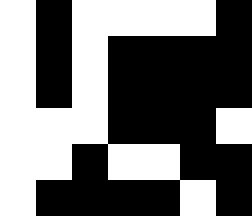[["white", "black", "white", "white", "white", "white", "black"], ["white", "black", "white", "black", "black", "black", "black"], ["white", "black", "white", "black", "black", "black", "black"], ["white", "white", "white", "black", "black", "black", "white"], ["white", "white", "black", "white", "white", "black", "black"], ["white", "black", "black", "black", "black", "white", "black"]]